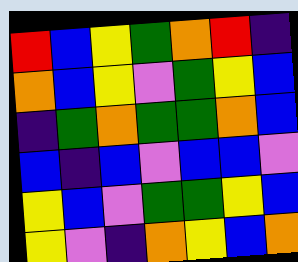[["red", "blue", "yellow", "green", "orange", "red", "indigo"], ["orange", "blue", "yellow", "violet", "green", "yellow", "blue"], ["indigo", "green", "orange", "green", "green", "orange", "blue"], ["blue", "indigo", "blue", "violet", "blue", "blue", "violet"], ["yellow", "blue", "violet", "green", "green", "yellow", "blue"], ["yellow", "violet", "indigo", "orange", "yellow", "blue", "orange"]]